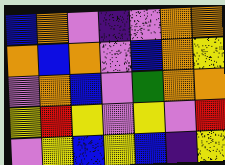[["blue", "orange", "violet", "indigo", "violet", "orange", "orange"], ["orange", "blue", "orange", "violet", "blue", "orange", "yellow"], ["violet", "orange", "blue", "violet", "green", "orange", "orange"], ["yellow", "red", "yellow", "violet", "yellow", "violet", "red"], ["violet", "yellow", "blue", "yellow", "blue", "indigo", "yellow"]]